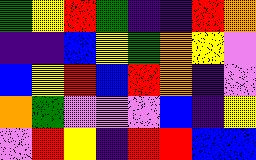[["green", "yellow", "red", "green", "indigo", "indigo", "red", "orange"], ["indigo", "indigo", "blue", "yellow", "green", "orange", "yellow", "violet"], ["blue", "yellow", "red", "blue", "red", "orange", "indigo", "violet"], ["orange", "green", "violet", "violet", "violet", "blue", "indigo", "yellow"], ["violet", "red", "yellow", "indigo", "red", "red", "blue", "blue"]]